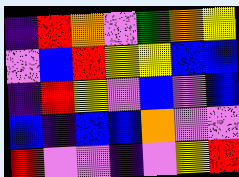[["indigo", "red", "orange", "violet", "green", "orange", "yellow"], ["violet", "blue", "red", "yellow", "yellow", "blue", "blue"], ["indigo", "red", "yellow", "violet", "blue", "violet", "blue"], ["blue", "indigo", "blue", "blue", "orange", "violet", "violet"], ["red", "violet", "violet", "indigo", "violet", "yellow", "red"]]